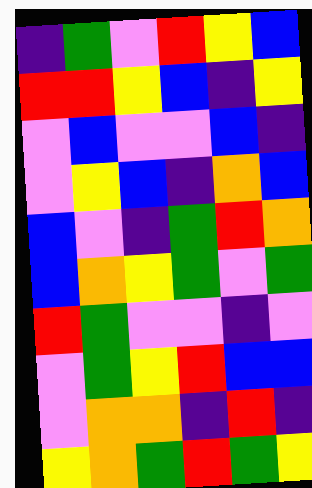[["indigo", "green", "violet", "red", "yellow", "blue"], ["red", "red", "yellow", "blue", "indigo", "yellow"], ["violet", "blue", "violet", "violet", "blue", "indigo"], ["violet", "yellow", "blue", "indigo", "orange", "blue"], ["blue", "violet", "indigo", "green", "red", "orange"], ["blue", "orange", "yellow", "green", "violet", "green"], ["red", "green", "violet", "violet", "indigo", "violet"], ["violet", "green", "yellow", "red", "blue", "blue"], ["violet", "orange", "orange", "indigo", "red", "indigo"], ["yellow", "orange", "green", "red", "green", "yellow"]]